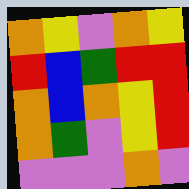[["orange", "yellow", "violet", "orange", "yellow"], ["red", "blue", "green", "red", "red"], ["orange", "blue", "orange", "yellow", "red"], ["orange", "green", "violet", "yellow", "red"], ["violet", "violet", "violet", "orange", "violet"]]